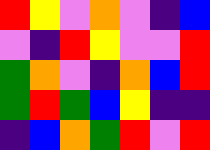[["red", "yellow", "violet", "orange", "violet", "indigo", "blue"], ["violet", "indigo", "red", "yellow", "violet", "violet", "red"], ["green", "orange", "violet", "indigo", "orange", "blue", "red"], ["green", "red", "green", "blue", "yellow", "indigo", "indigo"], ["indigo", "blue", "orange", "green", "red", "violet", "red"]]